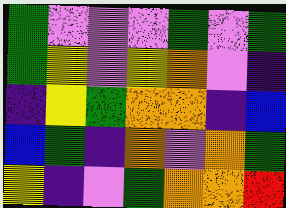[["green", "violet", "violet", "violet", "green", "violet", "green"], ["green", "yellow", "violet", "yellow", "orange", "violet", "indigo"], ["indigo", "yellow", "green", "orange", "orange", "indigo", "blue"], ["blue", "green", "indigo", "orange", "violet", "orange", "green"], ["yellow", "indigo", "violet", "green", "orange", "orange", "red"]]